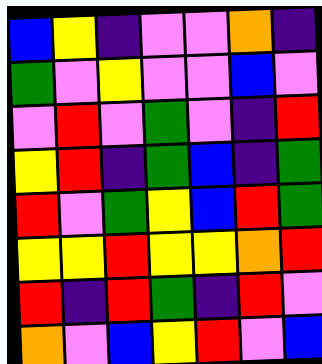[["blue", "yellow", "indigo", "violet", "violet", "orange", "indigo"], ["green", "violet", "yellow", "violet", "violet", "blue", "violet"], ["violet", "red", "violet", "green", "violet", "indigo", "red"], ["yellow", "red", "indigo", "green", "blue", "indigo", "green"], ["red", "violet", "green", "yellow", "blue", "red", "green"], ["yellow", "yellow", "red", "yellow", "yellow", "orange", "red"], ["red", "indigo", "red", "green", "indigo", "red", "violet"], ["orange", "violet", "blue", "yellow", "red", "violet", "blue"]]